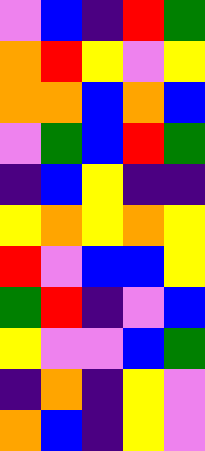[["violet", "blue", "indigo", "red", "green"], ["orange", "red", "yellow", "violet", "yellow"], ["orange", "orange", "blue", "orange", "blue"], ["violet", "green", "blue", "red", "green"], ["indigo", "blue", "yellow", "indigo", "indigo"], ["yellow", "orange", "yellow", "orange", "yellow"], ["red", "violet", "blue", "blue", "yellow"], ["green", "red", "indigo", "violet", "blue"], ["yellow", "violet", "violet", "blue", "green"], ["indigo", "orange", "indigo", "yellow", "violet"], ["orange", "blue", "indigo", "yellow", "violet"]]